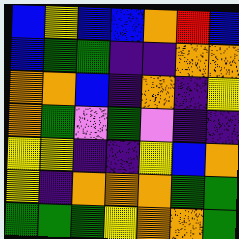[["blue", "yellow", "blue", "blue", "orange", "red", "blue"], ["blue", "green", "green", "indigo", "indigo", "orange", "orange"], ["orange", "orange", "blue", "indigo", "orange", "indigo", "yellow"], ["orange", "green", "violet", "green", "violet", "indigo", "indigo"], ["yellow", "yellow", "indigo", "indigo", "yellow", "blue", "orange"], ["yellow", "indigo", "orange", "orange", "orange", "green", "green"], ["green", "green", "green", "yellow", "orange", "orange", "green"]]